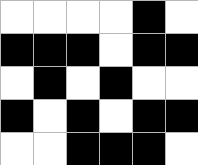[["white", "white", "white", "white", "black", "white"], ["black", "black", "black", "white", "black", "black"], ["white", "black", "white", "black", "white", "white"], ["black", "white", "black", "white", "black", "black"], ["white", "white", "black", "black", "black", "white"]]